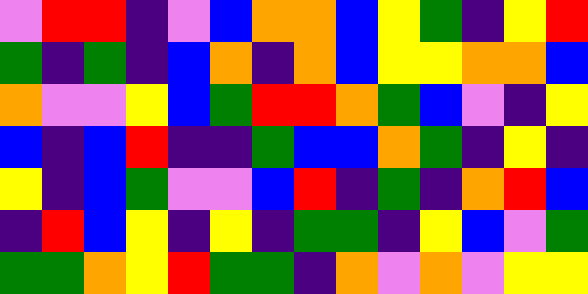[["violet", "red", "red", "indigo", "violet", "blue", "orange", "orange", "blue", "yellow", "green", "indigo", "yellow", "red"], ["green", "indigo", "green", "indigo", "blue", "orange", "indigo", "orange", "blue", "yellow", "yellow", "orange", "orange", "blue"], ["orange", "violet", "violet", "yellow", "blue", "green", "red", "red", "orange", "green", "blue", "violet", "indigo", "yellow"], ["blue", "indigo", "blue", "red", "indigo", "indigo", "green", "blue", "blue", "orange", "green", "indigo", "yellow", "indigo"], ["yellow", "indigo", "blue", "green", "violet", "violet", "blue", "red", "indigo", "green", "indigo", "orange", "red", "blue"], ["indigo", "red", "blue", "yellow", "indigo", "yellow", "indigo", "green", "green", "indigo", "yellow", "blue", "violet", "green"], ["green", "green", "orange", "yellow", "red", "green", "green", "indigo", "orange", "violet", "orange", "violet", "yellow", "yellow"]]